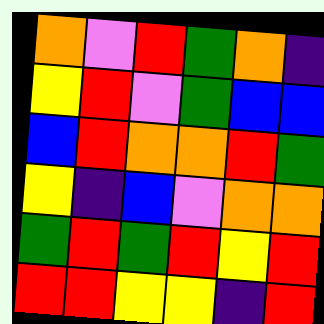[["orange", "violet", "red", "green", "orange", "indigo"], ["yellow", "red", "violet", "green", "blue", "blue"], ["blue", "red", "orange", "orange", "red", "green"], ["yellow", "indigo", "blue", "violet", "orange", "orange"], ["green", "red", "green", "red", "yellow", "red"], ["red", "red", "yellow", "yellow", "indigo", "red"]]